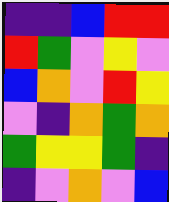[["indigo", "indigo", "blue", "red", "red"], ["red", "green", "violet", "yellow", "violet"], ["blue", "orange", "violet", "red", "yellow"], ["violet", "indigo", "orange", "green", "orange"], ["green", "yellow", "yellow", "green", "indigo"], ["indigo", "violet", "orange", "violet", "blue"]]